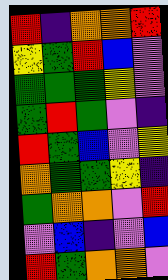[["red", "indigo", "orange", "orange", "red"], ["yellow", "green", "red", "blue", "violet"], ["green", "green", "green", "yellow", "violet"], ["green", "red", "green", "violet", "indigo"], ["red", "green", "blue", "violet", "yellow"], ["orange", "green", "green", "yellow", "indigo"], ["green", "orange", "orange", "violet", "red"], ["violet", "blue", "indigo", "violet", "blue"], ["red", "green", "orange", "orange", "violet"]]